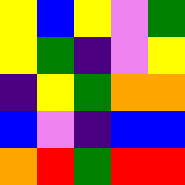[["yellow", "blue", "yellow", "violet", "green"], ["yellow", "green", "indigo", "violet", "yellow"], ["indigo", "yellow", "green", "orange", "orange"], ["blue", "violet", "indigo", "blue", "blue"], ["orange", "red", "green", "red", "red"]]